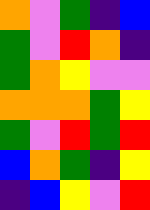[["orange", "violet", "green", "indigo", "blue"], ["green", "violet", "red", "orange", "indigo"], ["green", "orange", "yellow", "violet", "violet"], ["orange", "orange", "orange", "green", "yellow"], ["green", "violet", "red", "green", "red"], ["blue", "orange", "green", "indigo", "yellow"], ["indigo", "blue", "yellow", "violet", "red"]]